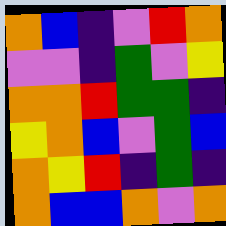[["orange", "blue", "indigo", "violet", "red", "orange"], ["violet", "violet", "indigo", "green", "violet", "yellow"], ["orange", "orange", "red", "green", "green", "indigo"], ["yellow", "orange", "blue", "violet", "green", "blue"], ["orange", "yellow", "red", "indigo", "green", "indigo"], ["orange", "blue", "blue", "orange", "violet", "orange"]]